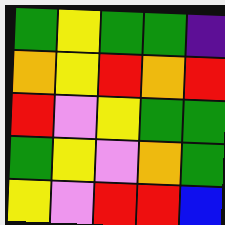[["green", "yellow", "green", "green", "indigo"], ["orange", "yellow", "red", "orange", "red"], ["red", "violet", "yellow", "green", "green"], ["green", "yellow", "violet", "orange", "green"], ["yellow", "violet", "red", "red", "blue"]]